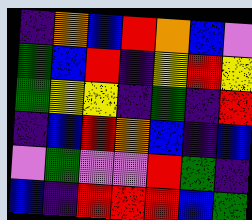[["indigo", "orange", "blue", "red", "orange", "blue", "violet"], ["green", "blue", "red", "indigo", "yellow", "red", "yellow"], ["green", "yellow", "yellow", "indigo", "green", "indigo", "red"], ["indigo", "blue", "red", "orange", "blue", "indigo", "blue"], ["violet", "green", "violet", "violet", "red", "green", "indigo"], ["blue", "indigo", "red", "red", "red", "blue", "green"]]